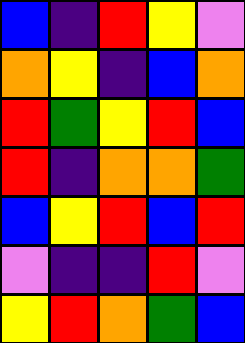[["blue", "indigo", "red", "yellow", "violet"], ["orange", "yellow", "indigo", "blue", "orange"], ["red", "green", "yellow", "red", "blue"], ["red", "indigo", "orange", "orange", "green"], ["blue", "yellow", "red", "blue", "red"], ["violet", "indigo", "indigo", "red", "violet"], ["yellow", "red", "orange", "green", "blue"]]